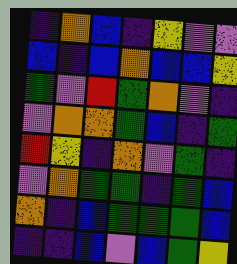[["indigo", "orange", "blue", "indigo", "yellow", "violet", "violet"], ["blue", "indigo", "blue", "orange", "blue", "blue", "yellow"], ["green", "violet", "red", "green", "orange", "violet", "indigo"], ["violet", "orange", "orange", "green", "blue", "indigo", "green"], ["red", "yellow", "indigo", "orange", "violet", "green", "indigo"], ["violet", "orange", "green", "green", "indigo", "green", "blue"], ["orange", "indigo", "blue", "green", "green", "green", "blue"], ["indigo", "indigo", "blue", "violet", "blue", "green", "yellow"]]